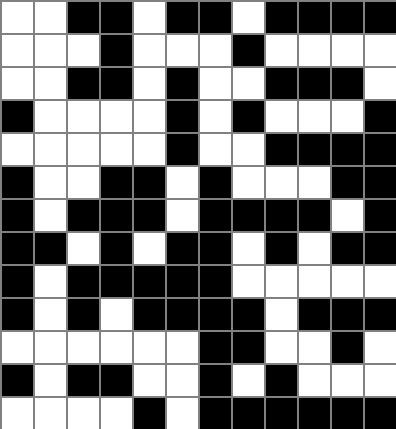[["white", "white", "black", "black", "white", "black", "black", "white", "black", "black", "black", "black"], ["white", "white", "white", "black", "white", "white", "white", "black", "white", "white", "white", "white"], ["white", "white", "black", "black", "white", "black", "white", "white", "black", "black", "black", "white"], ["black", "white", "white", "white", "white", "black", "white", "black", "white", "white", "white", "black"], ["white", "white", "white", "white", "white", "black", "white", "white", "black", "black", "black", "black"], ["black", "white", "white", "black", "black", "white", "black", "white", "white", "white", "black", "black"], ["black", "white", "black", "black", "black", "white", "black", "black", "black", "black", "white", "black"], ["black", "black", "white", "black", "white", "black", "black", "white", "black", "white", "black", "black"], ["black", "white", "black", "black", "black", "black", "black", "white", "white", "white", "white", "white"], ["black", "white", "black", "white", "black", "black", "black", "black", "white", "black", "black", "black"], ["white", "white", "white", "white", "white", "white", "black", "black", "white", "white", "black", "white"], ["black", "white", "black", "black", "white", "white", "black", "white", "black", "white", "white", "white"], ["white", "white", "white", "white", "black", "white", "black", "black", "black", "black", "black", "black"]]